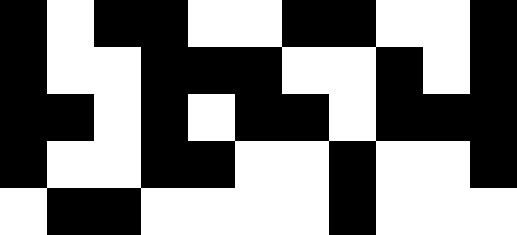[["black", "white", "black", "black", "white", "white", "black", "black", "white", "white", "black"], ["black", "white", "white", "black", "black", "black", "white", "white", "black", "white", "black"], ["black", "black", "white", "black", "white", "black", "black", "white", "black", "black", "black"], ["black", "white", "white", "black", "black", "white", "white", "black", "white", "white", "black"], ["white", "black", "black", "white", "white", "white", "white", "black", "white", "white", "white"]]